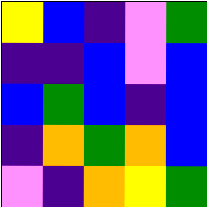[["yellow", "blue", "indigo", "violet", "green"], ["indigo", "indigo", "blue", "violet", "blue"], ["blue", "green", "blue", "indigo", "blue"], ["indigo", "orange", "green", "orange", "blue"], ["violet", "indigo", "orange", "yellow", "green"]]